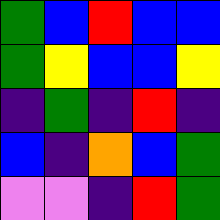[["green", "blue", "red", "blue", "blue"], ["green", "yellow", "blue", "blue", "yellow"], ["indigo", "green", "indigo", "red", "indigo"], ["blue", "indigo", "orange", "blue", "green"], ["violet", "violet", "indigo", "red", "green"]]